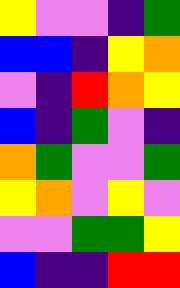[["yellow", "violet", "violet", "indigo", "green"], ["blue", "blue", "indigo", "yellow", "orange"], ["violet", "indigo", "red", "orange", "yellow"], ["blue", "indigo", "green", "violet", "indigo"], ["orange", "green", "violet", "violet", "green"], ["yellow", "orange", "violet", "yellow", "violet"], ["violet", "violet", "green", "green", "yellow"], ["blue", "indigo", "indigo", "red", "red"]]